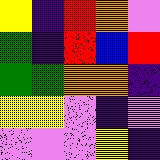[["yellow", "indigo", "red", "orange", "violet"], ["green", "indigo", "red", "blue", "red"], ["green", "green", "orange", "orange", "indigo"], ["yellow", "yellow", "violet", "indigo", "violet"], ["violet", "violet", "violet", "yellow", "indigo"]]